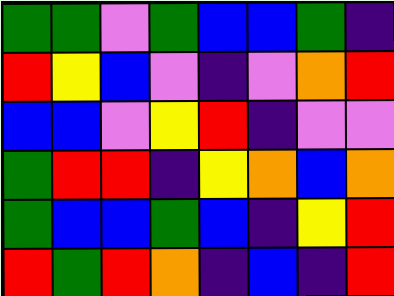[["green", "green", "violet", "green", "blue", "blue", "green", "indigo"], ["red", "yellow", "blue", "violet", "indigo", "violet", "orange", "red"], ["blue", "blue", "violet", "yellow", "red", "indigo", "violet", "violet"], ["green", "red", "red", "indigo", "yellow", "orange", "blue", "orange"], ["green", "blue", "blue", "green", "blue", "indigo", "yellow", "red"], ["red", "green", "red", "orange", "indigo", "blue", "indigo", "red"]]